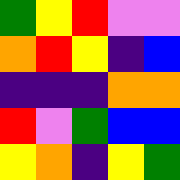[["green", "yellow", "red", "violet", "violet"], ["orange", "red", "yellow", "indigo", "blue"], ["indigo", "indigo", "indigo", "orange", "orange"], ["red", "violet", "green", "blue", "blue"], ["yellow", "orange", "indigo", "yellow", "green"]]